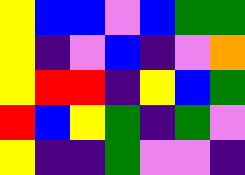[["yellow", "blue", "blue", "violet", "blue", "green", "green"], ["yellow", "indigo", "violet", "blue", "indigo", "violet", "orange"], ["yellow", "red", "red", "indigo", "yellow", "blue", "green"], ["red", "blue", "yellow", "green", "indigo", "green", "violet"], ["yellow", "indigo", "indigo", "green", "violet", "violet", "indigo"]]